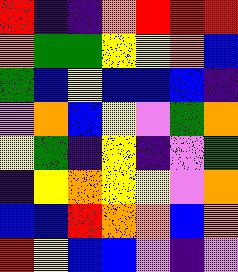[["red", "indigo", "indigo", "orange", "red", "red", "red"], ["orange", "green", "green", "yellow", "yellow", "orange", "blue"], ["green", "blue", "yellow", "blue", "blue", "blue", "indigo"], ["violet", "orange", "blue", "yellow", "violet", "green", "orange"], ["yellow", "green", "indigo", "yellow", "indigo", "violet", "green"], ["indigo", "yellow", "orange", "yellow", "yellow", "violet", "orange"], ["blue", "blue", "red", "orange", "orange", "blue", "orange"], ["red", "yellow", "blue", "blue", "violet", "indigo", "violet"]]